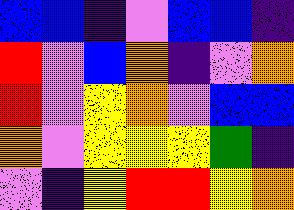[["blue", "blue", "indigo", "violet", "blue", "blue", "indigo"], ["red", "violet", "blue", "orange", "indigo", "violet", "orange"], ["red", "violet", "yellow", "orange", "violet", "blue", "blue"], ["orange", "violet", "yellow", "yellow", "yellow", "green", "indigo"], ["violet", "indigo", "yellow", "red", "red", "yellow", "orange"]]